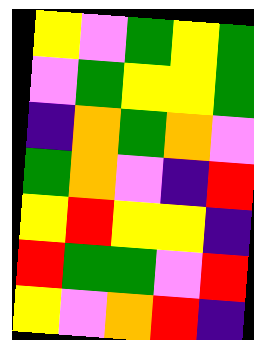[["yellow", "violet", "green", "yellow", "green"], ["violet", "green", "yellow", "yellow", "green"], ["indigo", "orange", "green", "orange", "violet"], ["green", "orange", "violet", "indigo", "red"], ["yellow", "red", "yellow", "yellow", "indigo"], ["red", "green", "green", "violet", "red"], ["yellow", "violet", "orange", "red", "indigo"]]